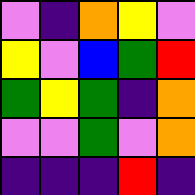[["violet", "indigo", "orange", "yellow", "violet"], ["yellow", "violet", "blue", "green", "red"], ["green", "yellow", "green", "indigo", "orange"], ["violet", "violet", "green", "violet", "orange"], ["indigo", "indigo", "indigo", "red", "indigo"]]